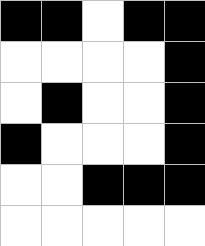[["black", "black", "white", "black", "black"], ["white", "white", "white", "white", "black"], ["white", "black", "white", "white", "black"], ["black", "white", "white", "white", "black"], ["white", "white", "black", "black", "black"], ["white", "white", "white", "white", "white"]]